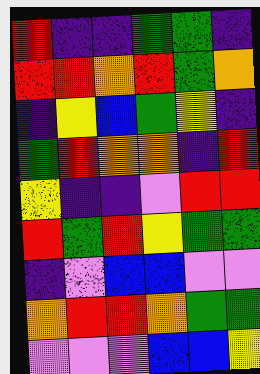[["red", "indigo", "indigo", "green", "green", "indigo"], ["red", "red", "orange", "red", "green", "orange"], ["indigo", "yellow", "blue", "green", "yellow", "indigo"], ["green", "red", "orange", "orange", "indigo", "red"], ["yellow", "indigo", "indigo", "violet", "red", "red"], ["red", "green", "red", "yellow", "green", "green"], ["indigo", "violet", "blue", "blue", "violet", "violet"], ["orange", "red", "red", "orange", "green", "green"], ["violet", "violet", "violet", "blue", "blue", "yellow"]]